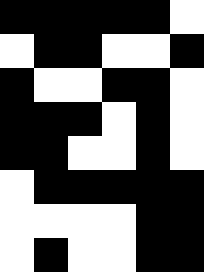[["black", "black", "black", "black", "black", "white"], ["white", "black", "black", "white", "white", "black"], ["black", "white", "white", "black", "black", "white"], ["black", "black", "black", "white", "black", "white"], ["black", "black", "white", "white", "black", "white"], ["white", "black", "black", "black", "black", "black"], ["white", "white", "white", "white", "black", "black"], ["white", "black", "white", "white", "black", "black"]]